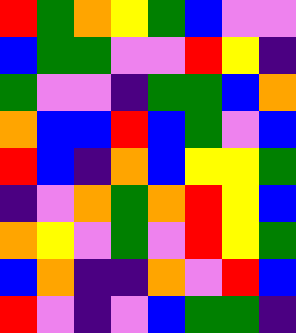[["red", "green", "orange", "yellow", "green", "blue", "violet", "violet"], ["blue", "green", "green", "violet", "violet", "red", "yellow", "indigo"], ["green", "violet", "violet", "indigo", "green", "green", "blue", "orange"], ["orange", "blue", "blue", "red", "blue", "green", "violet", "blue"], ["red", "blue", "indigo", "orange", "blue", "yellow", "yellow", "green"], ["indigo", "violet", "orange", "green", "orange", "red", "yellow", "blue"], ["orange", "yellow", "violet", "green", "violet", "red", "yellow", "green"], ["blue", "orange", "indigo", "indigo", "orange", "violet", "red", "blue"], ["red", "violet", "indigo", "violet", "blue", "green", "green", "indigo"]]